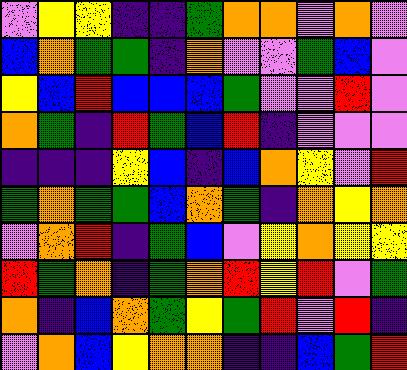[["violet", "yellow", "yellow", "indigo", "indigo", "green", "orange", "orange", "violet", "orange", "violet"], ["blue", "orange", "green", "green", "indigo", "orange", "violet", "violet", "green", "blue", "violet"], ["yellow", "blue", "red", "blue", "blue", "blue", "green", "violet", "violet", "red", "violet"], ["orange", "green", "indigo", "red", "green", "blue", "red", "indigo", "violet", "violet", "violet"], ["indigo", "indigo", "indigo", "yellow", "blue", "indigo", "blue", "orange", "yellow", "violet", "red"], ["green", "orange", "green", "green", "blue", "orange", "green", "indigo", "orange", "yellow", "orange"], ["violet", "orange", "red", "indigo", "green", "blue", "violet", "yellow", "orange", "yellow", "yellow"], ["red", "green", "orange", "indigo", "green", "orange", "red", "yellow", "red", "violet", "green"], ["orange", "indigo", "blue", "orange", "green", "yellow", "green", "red", "violet", "red", "indigo"], ["violet", "orange", "blue", "yellow", "orange", "orange", "indigo", "indigo", "blue", "green", "red"]]